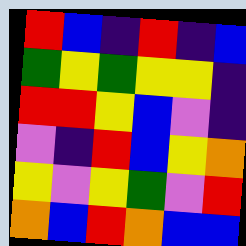[["red", "blue", "indigo", "red", "indigo", "blue"], ["green", "yellow", "green", "yellow", "yellow", "indigo"], ["red", "red", "yellow", "blue", "violet", "indigo"], ["violet", "indigo", "red", "blue", "yellow", "orange"], ["yellow", "violet", "yellow", "green", "violet", "red"], ["orange", "blue", "red", "orange", "blue", "blue"]]